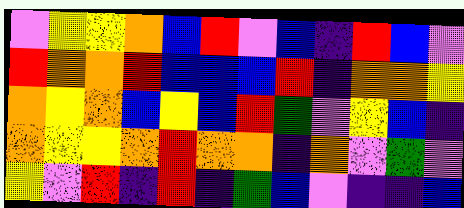[["violet", "yellow", "yellow", "orange", "blue", "red", "violet", "blue", "indigo", "red", "blue", "violet"], ["red", "orange", "orange", "red", "blue", "blue", "blue", "red", "indigo", "orange", "orange", "yellow"], ["orange", "yellow", "orange", "blue", "yellow", "blue", "red", "green", "violet", "yellow", "blue", "indigo"], ["orange", "yellow", "yellow", "orange", "red", "orange", "orange", "indigo", "orange", "violet", "green", "violet"], ["yellow", "violet", "red", "indigo", "red", "indigo", "green", "blue", "violet", "indigo", "indigo", "blue"]]